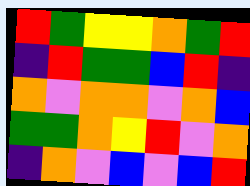[["red", "green", "yellow", "yellow", "orange", "green", "red"], ["indigo", "red", "green", "green", "blue", "red", "indigo"], ["orange", "violet", "orange", "orange", "violet", "orange", "blue"], ["green", "green", "orange", "yellow", "red", "violet", "orange"], ["indigo", "orange", "violet", "blue", "violet", "blue", "red"]]